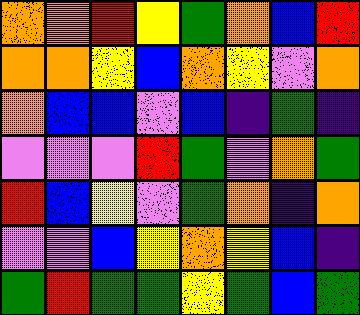[["orange", "orange", "red", "yellow", "green", "orange", "blue", "red"], ["orange", "orange", "yellow", "blue", "orange", "yellow", "violet", "orange"], ["orange", "blue", "blue", "violet", "blue", "indigo", "green", "indigo"], ["violet", "violet", "violet", "red", "green", "violet", "orange", "green"], ["red", "blue", "yellow", "violet", "green", "orange", "indigo", "orange"], ["violet", "violet", "blue", "yellow", "orange", "yellow", "blue", "indigo"], ["green", "red", "green", "green", "yellow", "green", "blue", "green"]]